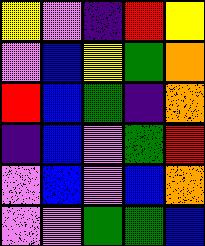[["yellow", "violet", "indigo", "red", "yellow"], ["violet", "blue", "yellow", "green", "orange"], ["red", "blue", "green", "indigo", "orange"], ["indigo", "blue", "violet", "green", "red"], ["violet", "blue", "violet", "blue", "orange"], ["violet", "violet", "green", "green", "blue"]]